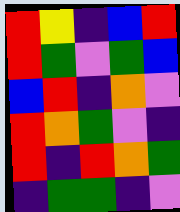[["red", "yellow", "indigo", "blue", "red"], ["red", "green", "violet", "green", "blue"], ["blue", "red", "indigo", "orange", "violet"], ["red", "orange", "green", "violet", "indigo"], ["red", "indigo", "red", "orange", "green"], ["indigo", "green", "green", "indigo", "violet"]]